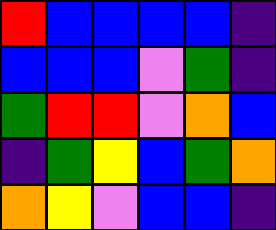[["red", "blue", "blue", "blue", "blue", "indigo"], ["blue", "blue", "blue", "violet", "green", "indigo"], ["green", "red", "red", "violet", "orange", "blue"], ["indigo", "green", "yellow", "blue", "green", "orange"], ["orange", "yellow", "violet", "blue", "blue", "indigo"]]